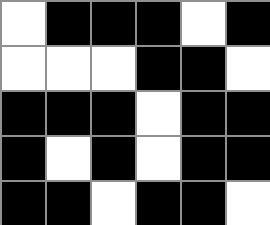[["white", "black", "black", "black", "white", "black"], ["white", "white", "white", "black", "black", "white"], ["black", "black", "black", "white", "black", "black"], ["black", "white", "black", "white", "black", "black"], ["black", "black", "white", "black", "black", "white"]]